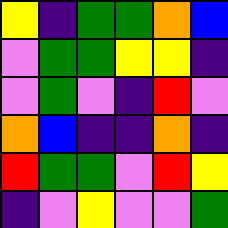[["yellow", "indigo", "green", "green", "orange", "blue"], ["violet", "green", "green", "yellow", "yellow", "indigo"], ["violet", "green", "violet", "indigo", "red", "violet"], ["orange", "blue", "indigo", "indigo", "orange", "indigo"], ["red", "green", "green", "violet", "red", "yellow"], ["indigo", "violet", "yellow", "violet", "violet", "green"]]